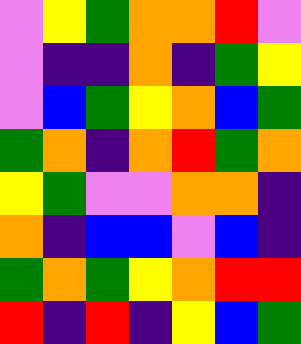[["violet", "yellow", "green", "orange", "orange", "red", "violet"], ["violet", "indigo", "indigo", "orange", "indigo", "green", "yellow"], ["violet", "blue", "green", "yellow", "orange", "blue", "green"], ["green", "orange", "indigo", "orange", "red", "green", "orange"], ["yellow", "green", "violet", "violet", "orange", "orange", "indigo"], ["orange", "indigo", "blue", "blue", "violet", "blue", "indigo"], ["green", "orange", "green", "yellow", "orange", "red", "red"], ["red", "indigo", "red", "indigo", "yellow", "blue", "green"]]